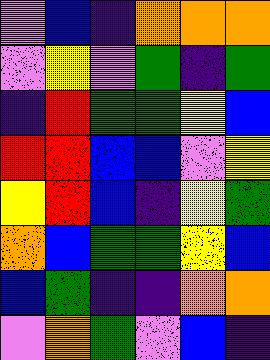[["violet", "blue", "indigo", "orange", "orange", "orange"], ["violet", "yellow", "violet", "green", "indigo", "green"], ["indigo", "red", "green", "green", "yellow", "blue"], ["red", "red", "blue", "blue", "violet", "yellow"], ["yellow", "red", "blue", "indigo", "yellow", "green"], ["orange", "blue", "green", "green", "yellow", "blue"], ["blue", "green", "indigo", "indigo", "orange", "orange"], ["violet", "orange", "green", "violet", "blue", "indigo"]]